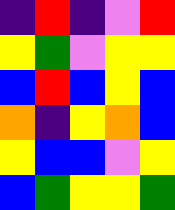[["indigo", "red", "indigo", "violet", "red"], ["yellow", "green", "violet", "yellow", "yellow"], ["blue", "red", "blue", "yellow", "blue"], ["orange", "indigo", "yellow", "orange", "blue"], ["yellow", "blue", "blue", "violet", "yellow"], ["blue", "green", "yellow", "yellow", "green"]]